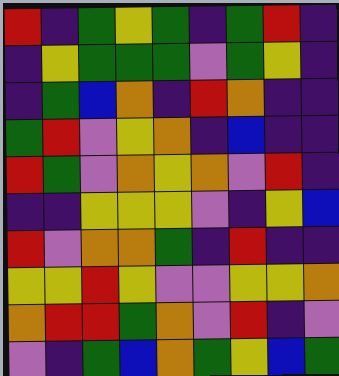[["red", "indigo", "green", "yellow", "green", "indigo", "green", "red", "indigo"], ["indigo", "yellow", "green", "green", "green", "violet", "green", "yellow", "indigo"], ["indigo", "green", "blue", "orange", "indigo", "red", "orange", "indigo", "indigo"], ["green", "red", "violet", "yellow", "orange", "indigo", "blue", "indigo", "indigo"], ["red", "green", "violet", "orange", "yellow", "orange", "violet", "red", "indigo"], ["indigo", "indigo", "yellow", "yellow", "yellow", "violet", "indigo", "yellow", "blue"], ["red", "violet", "orange", "orange", "green", "indigo", "red", "indigo", "indigo"], ["yellow", "yellow", "red", "yellow", "violet", "violet", "yellow", "yellow", "orange"], ["orange", "red", "red", "green", "orange", "violet", "red", "indigo", "violet"], ["violet", "indigo", "green", "blue", "orange", "green", "yellow", "blue", "green"]]